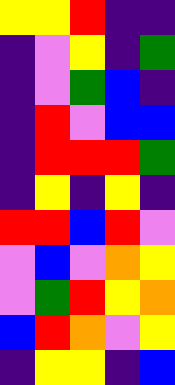[["yellow", "yellow", "red", "indigo", "indigo"], ["indigo", "violet", "yellow", "indigo", "green"], ["indigo", "violet", "green", "blue", "indigo"], ["indigo", "red", "violet", "blue", "blue"], ["indigo", "red", "red", "red", "green"], ["indigo", "yellow", "indigo", "yellow", "indigo"], ["red", "red", "blue", "red", "violet"], ["violet", "blue", "violet", "orange", "yellow"], ["violet", "green", "red", "yellow", "orange"], ["blue", "red", "orange", "violet", "yellow"], ["indigo", "yellow", "yellow", "indigo", "blue"]]